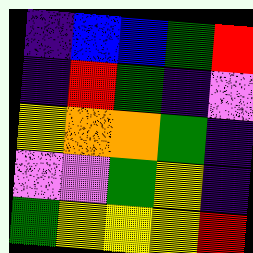[["indigo", "blue", "blue", "green", "red"], ["indigo", "red", "green", "indigo", "violet"], ["yellow", "orange", "orange", "green", "indigo"], ["violet", "violet", "green", "yellow", "indigo"], ["green", "yellow", "yellow", "yellow", "red"]]